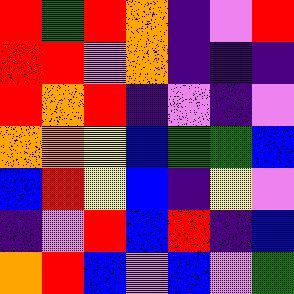[["red", "green", "red", "orange", "indigo", "violet", "red"], ["red", "red", "violet", "orange", "indigo", "indigo", "indigo"], ["red", "orange", "red", "indigo", "violet", "indigo", "violet"], ["orange", "orange", "yellow", "blue", "green", "green", "blue"], ["blue", "red", "yellow", "blue", "indigo", "yellow", "violet"], ["indigo", "violet", "red", "blue", "red", "indigo", "blue"], ["orange", "red", "blue", "violet", "blue", "violet", "green"]]